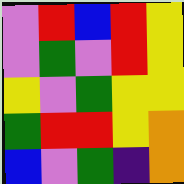[["violet", "red", "blue", "red", "yellow"], ["violet", "green", "violet", "red", "yellow"], ["yellow", "violet", "green", "yellow", "yellow"], ["green", "red", "red", "yellow", "orange"], ["blue", "violet", "green", "indigo", "orange"]]